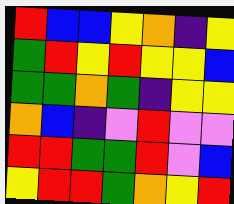[["red", "blue", "blue", "yellow", "orange", "indigo", "yellow"], ["green", "red", "yellow", "red", "yellow", "yellow", "blue"], ["green", "green", "orange", "green", "indigo", "yellow", "yellow"], ["orange", "blue", "indigo", "violet", "red", "violet", "violet"], ["red", "red", "green", "green", "red", "violet", "blue"], ["yellow", "red", "red", "green", "orange", "yellow", "red"]]